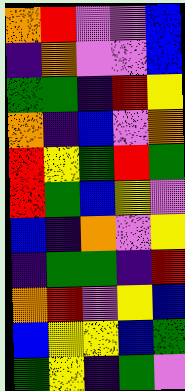[["orange", "red", "violet", "violet", "blue"], ["indigo", "orange", "violet", "violet", "blue"], ["green", "green", "indigo", "red", "yellow"], ["orange", "indigo", "blue", "violet", "orange"], ["red", "yellow", "green", "red", "green"], ["red", "green", "blue", "yellow", "violet"], ["blue", "indigo", "orange", "violet", "yellow"], ["indigo", "green", "green", "indigo", "red"], ["orange", "red", "violet", "yellow", "blue"], ["blue", "yellow", "yellow", "blue", "green"], ["green", "yellow", "indigo", "green", "violet"]]